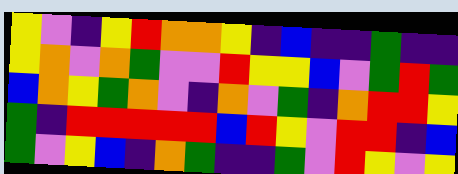[["yellow", "violet", "indigo", "yellow", "red", "orange", "orange", "yellow", "indigo", "blue", "indigo", "indigo", "green", "indigo", "indigo"], ["yellow", "orange", "violet", "orange", "green", "violet", "violet", "red", "yellow", "yellow", "blue", "violet", "green", "red", "green"], ["blue", "orange", "yellow", "green", "orange", "violet", "indigo", "orange", "violet", "green", "indigo", "orange", "red", "red", "yellow"], ["green", "indigo", "red", "red", "red", "red", "red", "blue", "red", "yellow", "violet", "red", "red", "indigo", "blue"], ["green", "violet", "yellow", "blue", "indigo", "orange", "green", "indigo", "indigo", "green", "violet", "red", "yellow", "violet", "yellow"]]